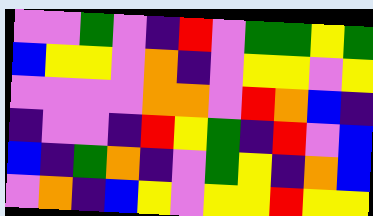[["violet", "violet", "green", "violet", "indigo", "red", "violet", "green", "green", "yellow", "green"], ["blue", "yellow", "yellow", "violet", "orange", "indigo", "violet", "yellow", "yellow", "violet", "yellow"], ["violet", "violet", "violet", "violet", "orange", "orange", "violet", "red", "orange", "blue", "indigo"], ["indigo", "violet", "violet", "indigo", "red", "yellow", "green", "indigo", "red", "violet", "blue"], ["blue", "indigo", "green", "orange", "indigo", "violet", "green", "yellow", "indigo", "orange", "blue"], ["violet", "orange", "indigo", "blue", "yellow", "violet", "yellow", "yellow", "red", "yellow", "yellow"]]